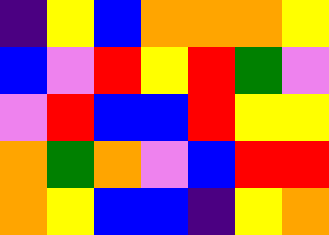[["indigo", "yellow", "blue", "orange", "orange", "orange", "yellow"], ["blue", "violet", "red", "yellow", "red", "green", "violet"], ["violet", "red", "blue", "blue", "red", "yellow", "yellow"], ["orange", "green", "orange", "violet", "blue", "red", "red"], ["orange", "yellow", "blue", "blue", "indigo", "yellow", "orange"]]